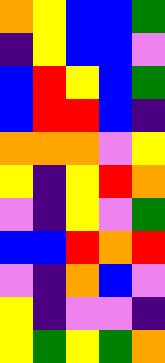[["orange", "yellow", "blue", "blue", "green"], ["indigo", "yellow", "blue", "blue", "violet"], ["blue", "red", "yellow", "blue", "green"], ["blue", "red", "red", "blue", "indigo"], ["orange", "orange", "orange", "violet", "yellow"], ["yellow", "indigo", "yellow", "red", "orange"], ["violet", "indigo", "yellow", "violet", "green"], ["blue", "blue", "red", "orange", "red"], ["violet", "indigo", "orange", "blue", "violet"], ["yellow", "indigo", "violet", "violet", "indigo"], ["yellow", "green", "yellow", "green", "orange"]]